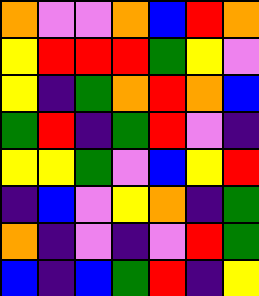[["orange", "violet", "violet", "orange", "blue", "red", "orange"], ["yellow", "red", "red", "red", "green", "yellow", "violet"], ["yellow", "indigo", "green", "orange", "red", "orange", "blue"], ["green", "red", "indigo", "green", "red", "violet", "indigo"], ["yellow", "yellow", "green", "violet", "blue", "yellow", "red"], ["indigo", "blue", "violet", "yellow", "orange", "indigo", "green"], ["orange", "indigo", "violet", "indigo", "violet", "red", "green"], ["blue", "indigo", "blue", "green", "red", "indigo", "yellow"]]